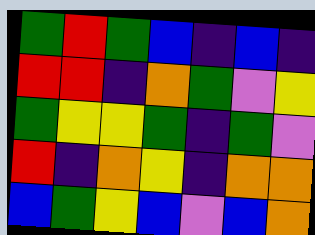[["green", "red", "green", "blue", "indigo", "blue", "indigo"], ["red", "red", "indigo", "orange", "green", "violet", "yellow"], ["green", "yellow", "yellow", "green", "indigo", "green", "violet"], ["red", "indigo", "orange", "yellow", "indigo", "orange", "orange"], ["blue", "green", "yellow", "blue", "violet", "blue", "orange"]]